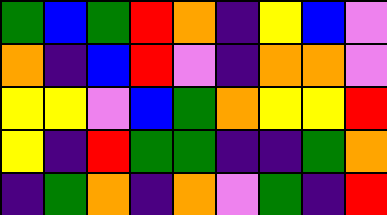[["green", "blue", "green", "red", "orange", "indigo", "yellow", "blue", "violet"], ["orange", "indigo", "blue", "red", "violet", "indigo", "orange", "orange", "violet"], ["yellow", "yellow", "violet", "blue", "green", "orange", "yellow", "yellow", "red"], ["yellow", "indigo", "red", "green", "green", "indigo", "indigo", "green", "orange"], ["indigo", "green", "orange", "indigo", "orange", "violet", "green", "indigo", "red"]]